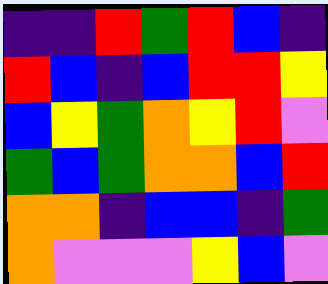[["indigo", "indigo", "red", "green", "red", "blue", "indigo"], ["red", "blue", "indigo", "blue", "red", "red", "yellow"], ["blue", "yellow", "green", "orange", "yellow", "red", "violet"], ["green", "blue", "green", "orange", "orange", "blue", "red"], ["orange", "orange", "indigo", "blue", "blue", "indigo", "green"], ["orange", "violet", "violet", "violet", "yellow", "blue", "violet"]]